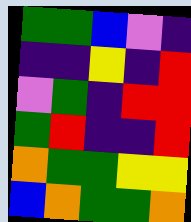[["green", "green", "blue", "violet", "indigo"], ["indigo", "indigo", "yellow", "indigo", "red"], ["violet", "green", "indigo", "red", "red"], ["green", "red", "indigo", "indigo", "red"], ["orange", "green", "green", "yellow", "yellow"], ["blue", "orange", "green", "green", "orange"]]